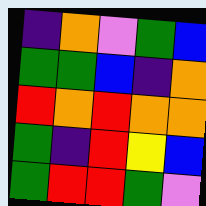[["indigo", "orange", "violet", "green", "blue"], ["green", "green", "blue", "indigo", "orange"], ["red", "orange", "red", "orange", "orange"], ["green", "indigo", "red", "yellow", "blue"], ["green", "red", "red", "green", "violet"]]